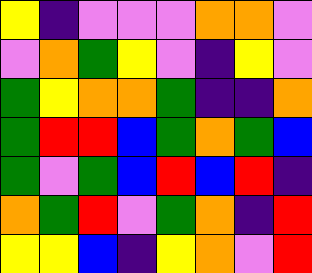[["yellow", "indigo", "violet", "violet", "violet", "orange", "orange", "violet"], ["violet", "orange", "green", "yellow", "violet", "indigo", "yellow", "violet"], ["green", "yellow", "orange", "orange", "green", "indigo", "indigo", "orange"], ["green", "red", "red", "blue", "green", "orange", "green", "blue"], ["green", "violet", "green", "blue", "red", "blue", "red", "indigo"], ["orange", "green", "red", "violet", "green", "orange", "indigo", "red"], ["yellow", "yellow", "blue", "indigo", "yellow", "orange", "violet", "red"]]